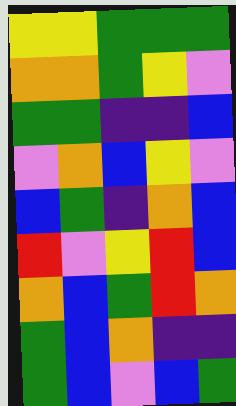[["yellow", "yellow", "green", "green", "green"], ["orange", "orange", "green", "yellow", "violet"], ["green", "green", "indigo", "indigo", "blue"], ["violet", "orange", "blue", "yellow", "violet"], ["blue", "green", "indigo", "orange", "blue"], ["red", "violet", "yellow", "red", "blue"], ["orange", "blue", "green", "red", "orange"], ["green", "blue", "orange", "indigo", "indigo"], ["green", "blue", "violet", "blue", "green"]]